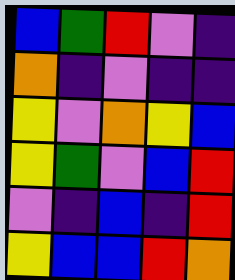[["blue", "green", "red", "violet", "indigo"], ["orange", "indigo", "violet", "indigo", "indigo"], ["yellow", "violet", "orange", "yellow", "blue"], ["yellow", "green", "violet", "blue", "red"], ["violet", "indigo", "blue", "indigo", "red"], ["yellow", "blue", "blue", "red", "orange"]]